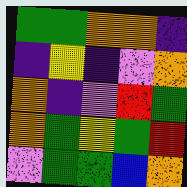[["green", "green", "orange", "orange", "indigo"], ["indigo", "yellow", "indigo", "violet", "orange"], ["orange", "indigo", "violet", "red", "green"], ["orange", "green", "yellow", "green", "red"], ["violet", "green", "green", "blue", "orange"]]